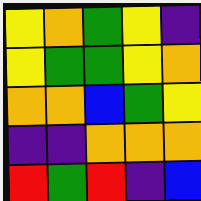[["yellow", "orange", "green", "yellow", "indigo"], ["yellow", "green", "green", "yellow", "orange"], ["orange", "orange", "blue", "green", "yellow"], ["indigo", "indigo", "orange", "orange", "orange"], ["red", "green", "red", "indigo", "blue"]]